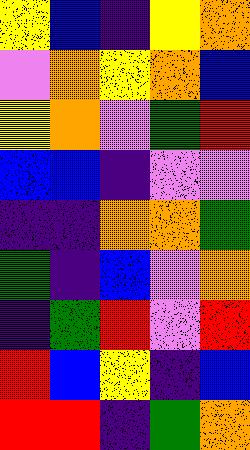[["yellow", "blue", "indigo", "yellow", "orange"], ["violet", "orange", "yellow", "orange", "blue"], ["yellow", "orange", "violet", "green", "red"], ["blue", "blue", "indigo", "violet", "violet"], ["indigo", "indigo", "orange", "orange", "green"], ["green", "indigo", "blue", "violet", "orange"], ["indigo", "green", "red", "violet", "red"], ["red", "blue", "yellow", "indigo", "blue"], ["red", "red", "indigo", "green", "orange"]]